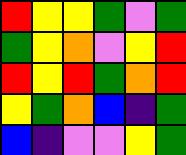[["red", "yellow", "yellow", "green", "violet", "green"], ["green", "yellow", "orange", "violet", "yellow", "red"], ["red", "yellow", "red", "green", "orange", "red"], ["yellow", "green", "orange", "blue", "indigo", "green"], ["blue", "indigo", "violet", "violet", "yellow", "green"]]